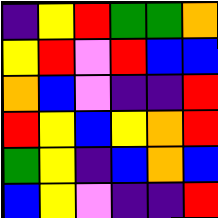[["indigo", "yellow", "red", "green", "green", "orange"], ["yellow", "red", "violet", "red", "blue", "blue"], ["orange", "blue", "violet", "indigo", "indigo", "red"], ["red", "yellow", "blue", "yellow", "orange", "red"], ["green", "yellow", "indigo", "blue", "orange", "blue"], ["blue", "yellow", "violet", "indigo", "indigo", "red"]]